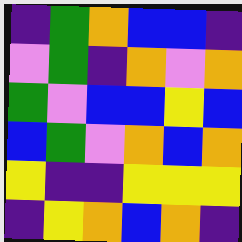[["indigo", "green", "orange", "blue", "blue", "indigo"], ["violet", "green", "indigo", "orange", "violet", "orange"], ["green", "violet", "blue", "blue", "yellow", "blue"], ["blue", "green", "violet", "orange", "blue", "orange"], ["yellow", "indigo", "indigo", "yellow", "yellow", "yellow"], ["indigo", "yellow", "orange", "blue", "orange", "indigo"]]